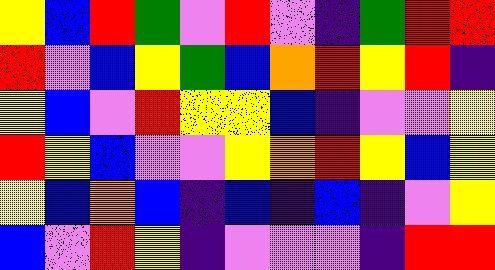[["yellow", "blue", "red", "green", "violet", "red", "violet", "indigo", "green", "red", "red"], ["red", "violet", "blue", "yellow", "green", "blue", "orange", "red", "yellow", "red", "indigo"], ["yellow", "blue", "violet", "red", "yellow", "yellow", "blue", "indigo", "violet", "violet", "yellow"], ["red", "yellow", "blue", "violet", "violet", "yellow", "orange", "red", "yellow", "blue", "yellow"], ["yellow", "blue", "orange", "blue", "indigo", "blue", "indigo", "blue", "indigo", "violet", "yellow"], ["blue", "violet", "red", "yellow", "indigo", "violet", "violet", "violet", "indigo", "red", "red"]]